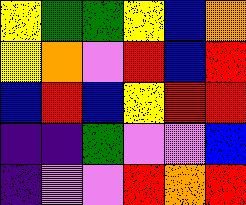[["yellow", "green", "green", "yellow", "blue", "orange"], ["yellow", "orange", "violet", "red", "blue", "red"], ["blue", "red", "blue", "yellow", "red", "red"], ["indigo", "indigo", "green", "violet", "violet", "blue"], ["indigo", "violet", "violet", "red", "orange", "red"]]